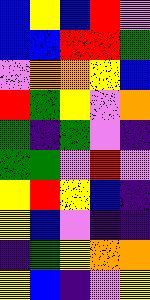[["blue", "yellow", "blue", "red", "violet"], ["blue", "blue", "red", "red", "green"], ["violet", "orange", "orange", "yellow", "blue"], ["red", "green", "yellow", "violet", "orange"], ["green", "indigo", "green", "violet", "indigo"], ["green", "green", "violet", "red", "violet"], ["yellow", "red", "yellow", "blue", "indigo"], ["yellow", "blue", "violet", "indigo", "indigo"], ["indigo", "green", "yellow", "orange", "orange"], ["yellow", "blue", "indigo", "violet", "yellow"]]